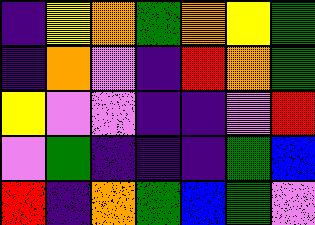[["indigo", "yellow", "orange", "green", "orange", "yellow", "green"], ["indigo", "orange", "violet", "indigo", "red", "orange", "green"], ["yellow", "violet", "violet", "indigo", "indigo", "violet", "red"], ["violet", "green", "indigo", "indigo", "indigo", "green", "blue"], ["red", "indigo", "orange", "green", "blue", "green", "violet"]]